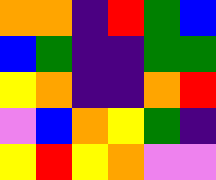[["orange", "orange", "indigo", "red", "green", "blue"], ["blue", "green", "indigo", "indigo", "green", "green"], ["yellow", "orange", "indigo", "indigo", "orange", "red"], ["violet", "blue", "orange", "yellow", "green", "indigo"], ["yellow", "red", "yellow", "orange", "violet", "violet"]]